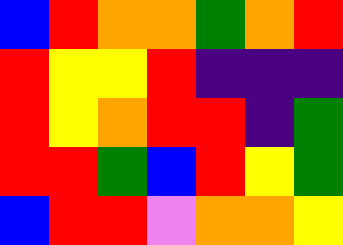[["blue", "red", "orange", "orange", "green", "orange", "red"], ["red", "yellow", "yellow", "red", "indigo", "indigo", "indigo"], ["red", "yellow", "orange", "red", "red", "indigo", "green"], ["red", "red", "green", "blue", "red", "yellow", "green"], ["blue", "red", "red", "violet", "orange", "orange", "yellow"]]